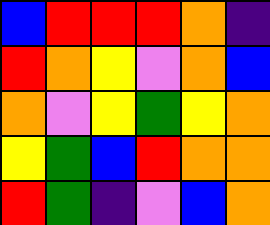[["blue", "red", "red", "red", "orange", "indigo"], ["red", "orange", "yellow", "violet", "orange", "blue"], ["orange", "violet", "yellow", "green", "yellow", "orange"], ["yellow", "green", "blue", "red", "orange", "orange"], ["red", "green", "indigo", "violet", "blue", "orange"]]